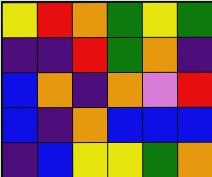[["yellow", "red", "orange", "green", "yellow", "green"], ["indigo", "indigo", "red", "green", "orange", "indigo"], ["blue", "orange", "indigo", "orange", "violet", "red"], ["blue", "indigo", "orange", "blue", "blue", "blue"], ["indigo", "blue", "yellow", "yellow", "green", "orange"]]